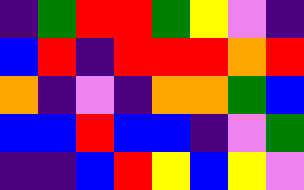[["indigo", "green", "red", "red", "green", "yellow", "violet", "indigo"], ["blue", "red", "indigo", "red", "red", "red", "orange", "red"], ["orange", "indigo", "violet", "indigo", "orange", "orange", "green", "blue"], ["blue", "blue", "red", "blue", "blue", "indigo", "violet", "green"], ["indigo", "indigo", "blue", "red", "yellow", "blue", "yellow", "violet"]]